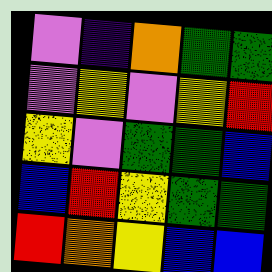[["violet", "indigo", "orange", "green", "green"], ["violet", "yellow", "violet", "yellow", "red"], ["yellow", "violet", "green", "green", "blue"], ["blue", "red", "yellow", "green", "green"], ["red", "orange", "yellow", "blue", "blue"]]